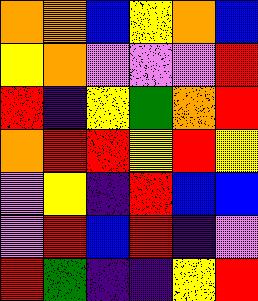[["orange", "orange", "blue", "yellow", "orange", "blue"], ["yellow", "orange", "violet", "violet", "violet", "red"], ["red", "indigo", "yellow", "green", "orange", "red"], ["orange", "red", "red", "yellow", "red", "yellow"], ["violet", "yellow", "indigo", "red", "blue", "blue"], ["violet", "red", "blue", "red", "indigo", "violet"], ["red", "green", "indigo", "indigo", "yellow", "red"]]